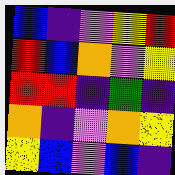[["blue", "indigo", "violet", "yellow", "red"], ["red", "blue", "orange", "violet", "yellow"], ["red", "red", "indigo", "green", "indigo"], ["orange", "indigo", "violet", "orange", "yellow"], ["yellow", "blue", "violet", "blue", "indigo"]]